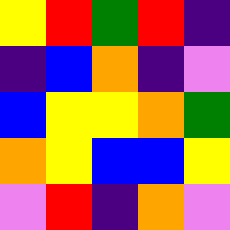[["yellow", "red", "green", "red", "indigo"], ["indigo", "blue", "orange", "indigo", "violet"], ["blue", "yellow", "yellow", "orange", "green"], ["orange", "yellow", "blue", "blue", "yellow"], ["violet", "red", "indigo", "orange", "violet"]]